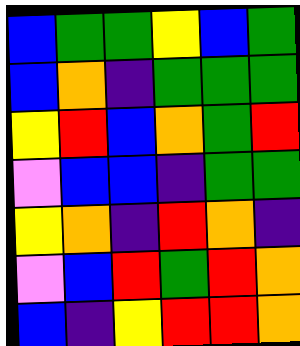[["blue", "green", "green", "yellow", "blue", "green"], ["blue", "orange", "indigo", "green", "green", "green"], ["yellow", "red", "blue", "orange", "green", "red"], ["violet", "blue", "blue", "indigo", "green", "green"], ["yellow", "orange", "indigo", "red", "orange", "indigo"], ["violet", "blue", "red", "green", "red", "orange"], ["blue", "indigo", "yellow", "red", "red", "orange"]]